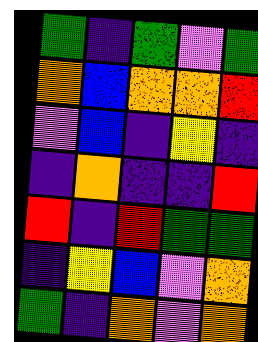[["green", "indigo", "green", "violet", "green"], ["orange", "blue", "orange", "orange", "red"], ["violet", "blue", "indigo", "yellow", "indigo"], ["indigo", "orange", "indigo", "indigo", "red"], ["red", "indigo", "red", "green", "green"], ["indigo", "yellow", "blue", "violet", "orange"], ["green", "indigo", "orange", "violet", "orange"]]